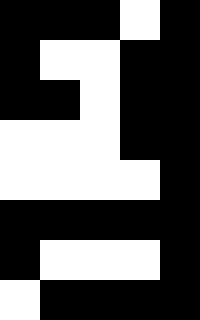[["black", "black", "black", "white", "black"], ["black", "white", "white", "black", "black"], ["black", "black", "white", "black", "black"], ["white", "white", "white", "black", "black"], ["white", "white", "white", "white", "black"], ["black", "black", "black", "black", "black"], ["black", "white", "white", "white", "black"], ["white", "black", "black", "black", "black"]]